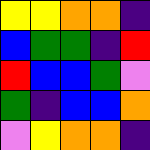[["yellow", "yellow", "orange", "orange", "indigo"], ["blue", "green", "green", "indigo", "red"], ["red", "blue", "blue", "green", "violet"], ["green", "indigo", "blue", "blue", "orange"], ["violet", "yellow", "orange", "orange", "indigo"]]